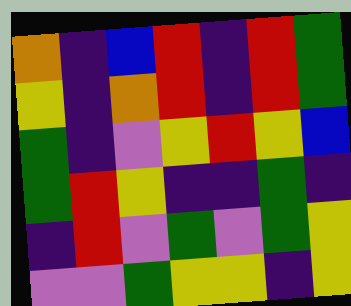[["orange", "indigo", "blue", "red", "indigo", "red", "green"], ["yellow", "indigo", "orange", "red", "indigo", "red", "green"], ["green", "indigo", "violet", "yellow", "red", "yellow", "blue"], ["green", "red", "yellow", "indigo", "indigo", "green", "indigo"], ["indigo", "red", "violet", "green", "violet", "green", "yellow"], ["violet", "violet", "green", "yellow", "yellow", "indigo", "yellow"]]